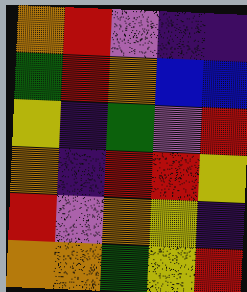[["orange", "red", "violet", "indigo", "indigo"], ["green", "red", "orange", "blue", "blue"], ["yellow", "indigo", "green", "violet", "red"], ["orange", "indigo", "red", "red", "yellow"], ["red", "violet", "orange", "yellow", "indigo"], ["orange", "orange", "green", "yellow", "red"]]